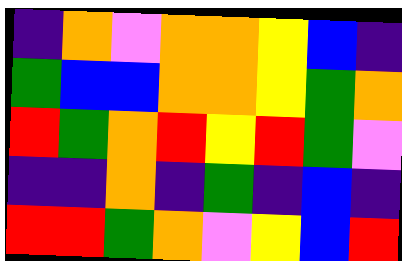[["indigo", "orange", "violet", "orange", "orange", "yellow", "blue", "indigo"], ["green", "blue", "blue", "orange", "orange", "yellow", "green", "orange"], ["red", "green", "orange", "red", "yellow", "red", "green", "violet"], ["indigo", "indigo", "orange", "indigo", "green", "indigo", "blue", "indigo"], ["red", "red", "green", "orange", "violet", "yellow", "blue", "red"]]